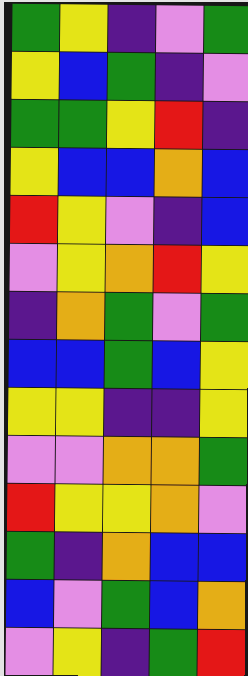[["green", "yellow", "indigo", "violet", "green"], ["yellow", "blue", "green", "indigo", "violet"], ["green", "green", "yellow", "red", "indigo"], ["yellow", "blue", "blue", "orange", "blue"], ["red", "yellow", "violet", "indigo", "blue"], ["violet", "yellow", "orange", "red", "yellow"], ["indigo", "orange", "green", "violet", "green"], ["blue", "blue", "green", "blue", "yellow"], ["yellow", "yellow", "indigo", "indigo", "yellow"], ["violet", "violet", "orange", "orange", "green"], ["red", "yellow", "yellow", "orange", "violet"], ["green", "indigo", "orange", "blue", "blue"], ["blue", "violet", "green", "blue", "orange"], ["violet", "yellow", "indigo", "green", "red"]]